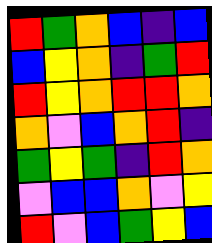[["red", "green", "orange", "blue", "indigo", "blue"], ["blue", "yellow", "orange", "indigo", "green", "red"], ["red", "yellow", "orange", "red", "red", "orange"], ["orange", "violet", "blue", "orange", "red", "indigo"], ["green", "yellow", "green", "indigo", "red", "orange"], ["violet", "blue", "blue", "orange", "violet", "yellow"], ["red", "violet", "blue", "green", "yellow", "blue"]]